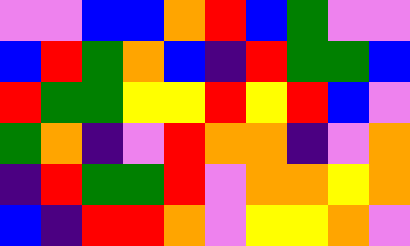[["violet", "violet", "blue", "blue", "orange", "red", "blue", "green", "violet", "violet"], ["blue", "red", "green", "orange", "blue", "indigo", "red", "green", "green", "blue"], ["red", "green", "green", "yellow", "yellow", "red", "yellow", "red", "blue", "violet"], ["green", "orange", "indigo", "violet", "red", "orange", "orange", "indigo", "violet", "orange"], ["indigo", "red", "green", "green", "red", "violet", "orange", "orange", "yellow", "orange"], ["blue", "indigo", "red", "red", "orange", "violet", "yellow", "yellow", "orange", "violet"]]